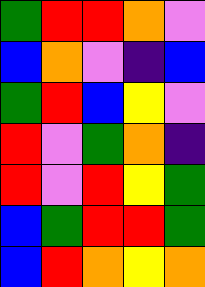[["green", "red", "red", "orange", "violet"], ["blue", "orange", "violet", "indigo", "blue"], ["green", "red", "blue", "yellow", "violet"], ["red", "violet", "green", "orange", "indigo"], ["red", "violet", "red", "yellow", "green"], ["blue", "green", "red", "red", "green"], ["blue", "red", "orange", "yellow", "orange"]]